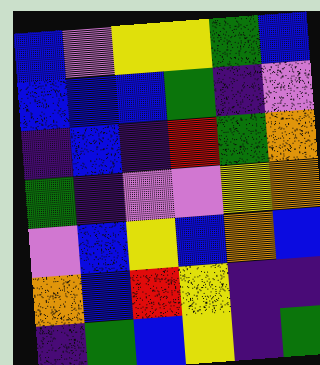[["blue", "violet", "yellow", "yellow", "green", "blue"], ["blue", "blue", "blue", "green", "indigo", "violet"], ["indigo", "blue", "indigo", "red", "green", "orange"], ["green", "indigo", "violet", "violet", "yellow", "orange"], ["violet", "blue", "yellow", "blue", "orange", "blue"], ["orange", "blue", "red", "yellow", "indigo", "indigo"], ["indigo", "green", "blue", "yellow", "indigo", "green"]]